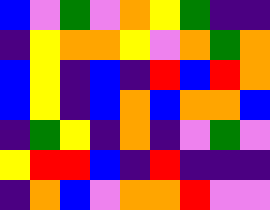[["blue", "violet", "green", "violet", "orange", "yellow", "green", "indigo", "indigo"], ["indigo", "yellow", "orange", "orange", "yellow", "violet", "orange", "green", "orange"], ["blue", "yellow", "indigo", "blue", "indigo", "red", "blue", "red", "orange"], ["blue", "yellow", "indigo", "blue", "orange", "blue", "orange", "orange", "blue"], ["indigo", "green", "yellow", "indigo", "orange", "indigo", "violet", "green", "violet"], ["yellow", "red", "red", "blue", "indigo", "red", "indigo", "indigo", "indigo"], ["indigo", "orange", "blue", "violet", "orange", "orange", "red", "violet", "violet"]]